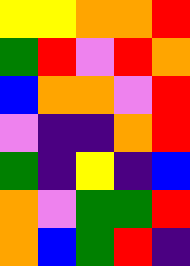[["yellow", "yellow", "orange", "orange", "red"], ["green", "red", "violet", "red", "orange"], ["blue", "orange", "orange", "violet", "red"], ["violet", "indigo", "indigo", "orange", "red"], ["green", "indigo", "yellow", "indigo", "blue"], ["orange", "violet", "green", "green", "red"], ["orange", "blue", "green", "red", "indigo"]]